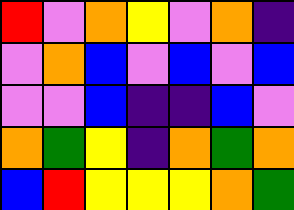[["red", "violet", "orange", "yellow", "violet", "orange", "indigo"], ["violet", "orange", "blue", "violet", "blue", "violet", "blue"], ["violet", "violet", "blue", "indigo", "indigo", "blue", "violet"], ["orange", "green", "yellow", "indigo", "orange", "green", "orange"], ["blue", "red", "yellow", "yellow", "yellow", "orange", "green"]]